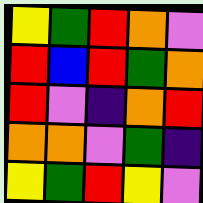[["yellow", "green", "red", "orange", "violet"], ["red", "blue", "red", "green", "orange"], ["red", "violet", "indigo", "orange", "red"], ["orange", "orange", "violet", "green", "indigo"], ["yellow", "green", "red", "yellow", "violet"]]